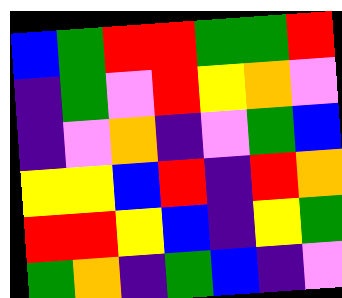[["blue", "green", "red", "red", "green", "green", "red"], ["indigo", "green", "violet", "red", "yellow", "orange", "violet"], ["indigo", "violet", "orange", "indigo", "violet", "green", "blue"], ["yellow", "yellow", "blue", "red", "indigo", "red", "orange"], ["red", "red", "yellow", "blue", "indigo", "yellow", "green"], ["green", "orange", "indigo", "green", "blue", "indigo", "violet"]]